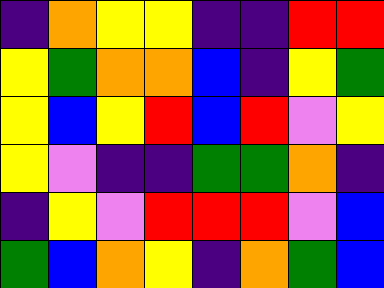[["indigo", "orange", "yellow", "yellow", "indigo", "indigo", "red", "red"], ["yellow", "green", "orange", "orange", "blue", "indigo", "yellow", "green"], ["yellow", "blue", "yellow", "red", "blue", "red", "violet", "yellow"], ["yellow", "violet", "indigo", "indigo", "green", "green", "orange", "indigo"], ["indigo", "yellow", "violet", "red", "red", "red", "violet", "blue"], ["green", "blue", "orange", "yellow", "indigo", "orange", "green", "blue"]]